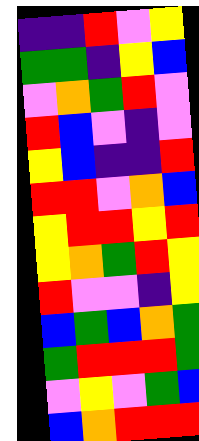[["indigo", "indigo", "red", "violet", "yellow"], ["green", "green", "indigo", "yellow", "blue"], ["violet", "orange", "green", "red", "violet"], ["red", "blue", "violet", "indigo", "violet"], ["yellow", "blue", "indigo", "indigo", "red"], ["red", "red", "violet", "orange", "blue"], ["yellow", "red", "red", "yellow", "red"], ["yellow", "orange", "green", "red", "yellow"], ["red", "violet", "violet", "indigo", "yellow"], ["blue", "green", "blue", "orange", "green"], ["green", "red", "red", "red", "green"], ["violet", "yellow", "violet", "green", "blue"], ["blue", "orange", "red", "red", "red"]]